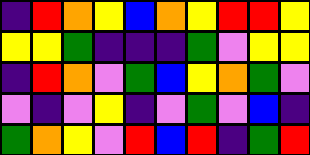[["indigo", "red", "orange", "yellow", "blue", "orange", "yellow", "red", "red", "yellow"], ["yellow", "yellow", "green", "indigo", "indigo", "indigo", "green", "violet", "yellow", "yellow"], ["indigo", "red", "orange", "violet", "green", "blue", "yellow", "orange", "green", "violet"], ["violet", "indigo", "violet", "yellow", "indigo", "violet", "green", "violet", "blue", "indigo"], ["green", "orange", "yellow", "violet", "red", "blue", "red", "indigo", "green", "red"]]